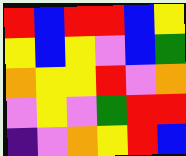[["red", "blue", "red", "red", "blue", "yellow"], ["yellow", "blue", "yellow", "violet", "blue", "green"], ["orange", "yellow", "yellow", "red", "violet", "orange"], ["violet", "yellow", "violet", "green", "red", "red"], ["indigo", "violet", "orange", "yellow", "red", "blue"]]